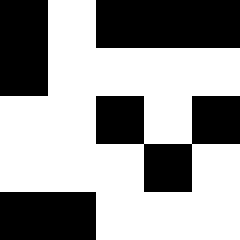[["black", "white", "black", "black", "black"], ["black", "white", "white", "white", "white"], ["white", "white", "black", "white", "black"], ["white", "white", "white", "black", "white"], ["black", "black", "white", "white", "white"]]